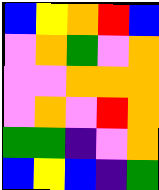[["blue", "yellow", "orange", "red", "blue"], ["violet", "orange", "green", "violet", "orange"], ["violet", "violet", "orange", "orange", "orange"], ["violet", "orange", "violet", "red", "orange"], ["green", "green", "indigo", "violet", "orange"], ["blue", "yellow", "blue", "indigo", "green"]]